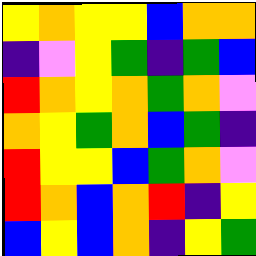[["yellow", "orange", "yellow", "yellow", "blue", "orange", "orange"], ["indigo", "violet", "yellow", "green", "indigo", "green", "blue"], ["red", "orange", "yellow", "orange", "green", "orange", "violet"], ["orange", "yellow", "green", "orange", "blue", "green", "indigo"], ["red", "yellow", "yellow", "blue", "green", "orange", "violet"], ["red", "orange", "blue", "orange", "red", "indigo", "yellow"], ["blue", "yellow", "blue", "orange", "indigo", "yellow", "green"]]